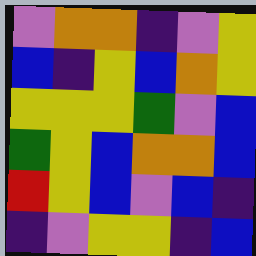[["violet", "orange", "orange", "indigo", "violet", "yellow"], ["blue", "indigo", "yellow", "blue", "orange", "yellow"], ["yellow", "yellow", "yellow", "green", "violet", "blue"], ["green", "yellow", "blue", "orange", "orange", "blue"], ["red", "yellow", "blue", "violet", "blue", "indigo"], ["indigo", "violet", "yellow", "yellow", "indigo", "blue"]]